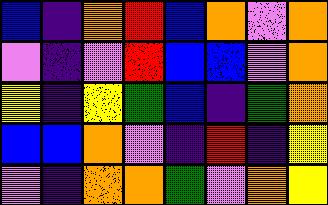[["blue", "indigo", "orange", "red", "blue", "orange", "violet", "orange"], ["violet", "indigo", "violet", "red", "blue", "blue", "violet", "orange"], ["yellow", "indigo", "yellow", "green", "blue", "indigo", "green", "orange"], ["blue", "blue", "orange", "violet", "indigo", "red", "indigo", "yellow"], ["violet", "indigo", "orange", "orange", "green", "violet", "orange", "yellow"]]